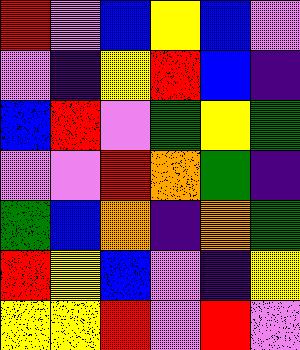[["red", "violet", "blue", "yellow", "blue", "violet"], ["violet", "indigo", "yellow", "red", "blue", "indigo"], ["blue", "red", "violet", "green", "yellow", "green"], ["violet", "violet", "red", "orange", "green", "indigo"], ["green", "blue", "orange", "indigo", "orange", "green"], ["red", "yellow", "blue", "violet", "indigo", "yellow"], ["yellow", "yellow", "red", "violet", "red", "violet"]]